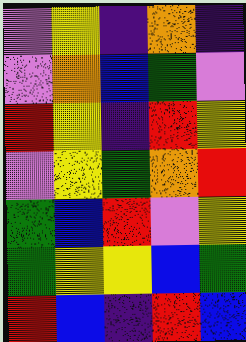[["violet", "yellow", "indigo", "orange", "indigo"], ["violet", "orange", "blue", "green", "violet"], ["red", "yellow", "indigo", "red", "yellow"], ["violet", "yellow", "green", "orange", "red"], ["green", "blue", "red", "violet", "yellow"], ["green", "yellow", "yellow", "blue", "green"], ["red", "blue", "indigo", "red", "blue"]]